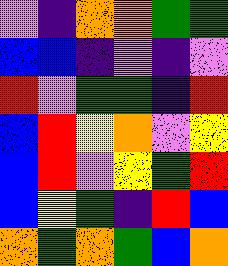[["violet", "indigo", "orange", "orange", "green", "green"], ["blue", "blue", "indigo", "violet", "indigo", "violet"], ["red", "violet", "green", "green", "indigo", "red"], ["blue", "red", "yellow", "orange", "violet", "yellow"], ["blue", "red", "violet", "yellow", "green", "red"], ["blue", "yellow", "green", "indigo", "red", "blue"], ["orange", "green", "orange", "green", "blue", "orange"]]